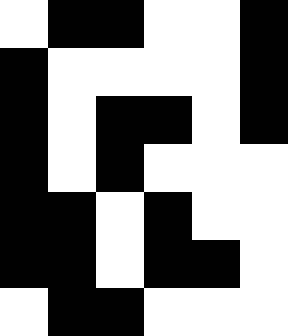[["white", "black", "black", "white", "white", "black"], ["black", "white", "white", "white", "white", "black"], ["black", "white", "black", "black", "white", "black"], ["black", "white", "black", "white", "white", "white"], ["black", "black", "white", "black", "white", "white"], ["black", "black", "white", "black", "black", "white"], ["white", "black", "black", "white", "white", "white"]]